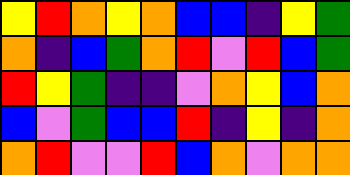[["yellow", "red", "orange", "yellow", "orange", "blue", "blue", "indigo", "yellow", "green"], ["orange", "indigo", "blue", "green", "orange", "red", "violet", "red", "blue", "green"], ["red", "yellow", "green", "indigo", "indigo", "violet", "orange", "yellow", "blue", "orange"], ["blue", "violet", "green", "blue", "blue", "red", "indigo", "yellow", "indigo", "orange"], ["orange", "red", "violet", "violet", "red", "blue", "orange", "violet", "orange", "orange"]]